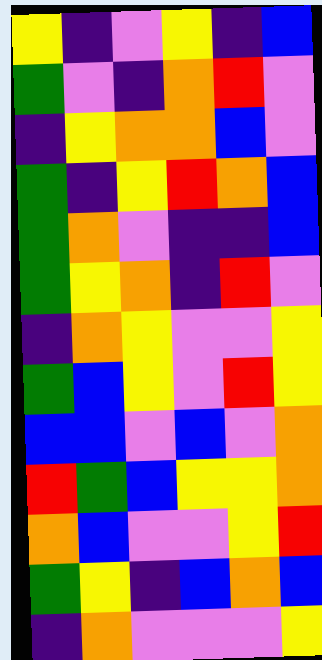[["yellow", "indigo", "violet", "yellow", "indigo", "blue"], ["green", "violet", "indigo", "orange", "red", "violet"], ["indigo", "yellow", "orange", "orange", "blue", "violet"], ["green", "indigo", "yellow", "red", "orange", "blue"], ["green", "orange", "violet", "indigo", "indigo", "blue"], ["green", "yellow", "orange", "indigo", "red", "violet"], ["indigo", "orange", "yellow", "violet", "violet", "yellow"], ["green", "blue", "yellow", "violet", "red", "yellow"], ["blue", "blue", "violet", "blue", "violet", "orange"], ["red", "green", "blue", "yellow", "yellow", "orange"], ["orange", "blue", "violet", "violet", "yellow", "red"], ["green", "yellow", "indigo", "blue", "orange", "blue"], ["indigo", "orange", "violet", "violet", "violet", "yellow"]]